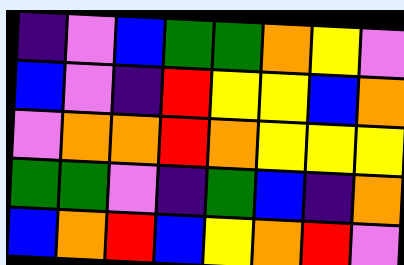[["indigo", "violet", "blue", "green", "green", "orange", "yellow", "violet"], ["blue", "violet", "indigo", "red", "yellow", "yellow", "blue", "orange"], ["violet", "orange", "orange", "red", "orange", "yellow", "yellow", "yellow"], ["green", "green", "violet", "indigo", "green", "blue", "indigo", "orange"], ["blue", "orange", "red", "blue", "yellow", "orange", "red", "violet"]]